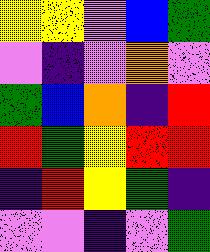[["yellow", "yellow", "violet", "blue", "green"], ["violet", "indigo", "violet", "orange", "violet"], ["green", "blue", "orange", "indigo", "red"], ["red", "green", "yellow", "red", "red"], ["indigo", "red", "yellow", "green", "indigo"], ["violet", "violet", "indigo", "violet", "green"]]